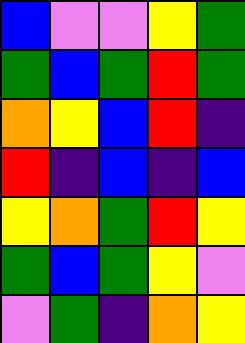[["blue", "violet", "violet", "yellow", "green"], ["green", "blue", "green", "red", "green"], ["orange", "yellow", "blue", "red", "indigo"], ["red", "indigo", "blue", "indigo", "blue"], ["yellow", "orange", "green", "red", "yellow"], ["green", "blue", "green", "yellow", "violet"], ["violet", "green", "indigo", "orange", "yellow"]]